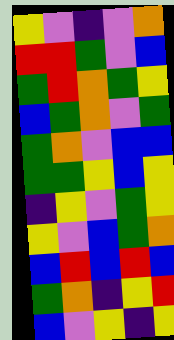[["yellow", "violet", "indigo", "violet", "orange"], ["red", "red", "green", "violet", "blue"], ["green", "red", "orange", "green", "yellow"], ["blue", "green", "orange", "violet", "green"], ["green", "orange", "violet", "blue", "blue"], ["green", "green", "yellow", "blue", "yellow"], ["indigo", "yellow", "violet", "green", "yellow"], ["yellow", "violet", "blue", "green", "orange"], ["blue", "red", "blue", "red", "blue"], ["green", "orange", "indigo", "yellow", "red"], ["blue", "violet", "yellow", "indigo", "yellow"]]